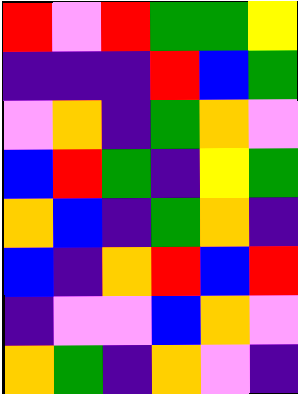[["red", "violet", "red", "green", "green", "yellow"], ["indigo", "indigo", "indigo", "red", "blue", "green"], ["violet", "orange", "indigo", "green", "orange", "violet"], ["blue", "red", "green", "indigo", "yellow", "green"], ["orange", "blue", "indigo", "green", "orange", "indigo"], ["blue", "indigo", "orange", "red", "blue", "red"], ["indigo", "violet", "violet", "blue", "orange", "violet"], ["orange", "green", "indigo", "orange", "violet", "indigo"]]